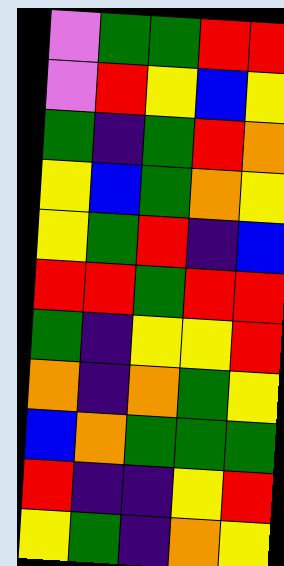[["violet", "green", "green", "red", "red"], ["violet", "red", "yellow", "blue", "yellow"], ["green", "indigo", "green", "red", "orange"], ["yellow", "blue", "green", "orange", "yellow"], ["yellow", "green", "red", "indigo", "blue"], ["red", "red", "green", "red", "red"], ["green", "indigo", "yellow", "yellow", "red"], ["orange", "indigo", "orange", "green", "yellow"], ["blue", "orange", "green", "green", "green"], ["red", "indigo", "indigo", "yellow", "red"], ["yellow", "green", "indigo", "orange", "yellow"]]